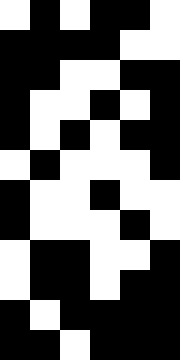[["white", "black", "white", "black", "black", "white"], ["black", "black", "black", "black", "white", "white"], ["black", "black", "white", "white", "black", "black"], ["black", "white", "white", "black", "white", "black"], ["black", "white", "black", "white", "black", "black"], ["white", "black", "white", "white", "white", "black"], ["black", "white", "white", "black", "white", "white"], ["black", "white", "white", "white", "black", "white"], ["white", "black", "black", "white", "white", "black"], ["white", "black", "black", "white", "black", "black"], ["black", "white", "black", "black", "black", "black"], ["black", "black", "white", "black", "black", "black"]]